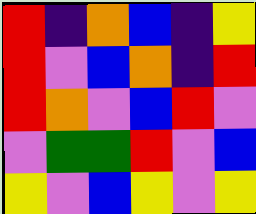[["red", "indigo", "orange", "blue", "indigo", "yellow"], ["red", "violet", "blue", "orange", "indigo", "red"], ["red", "orange", "violet", "blue", "red", "violet"], ["violet", "green", "green", "red", "violet", "blue"], ["yellow", "violet", "blue", "yellow", "violet", "yellow"]]